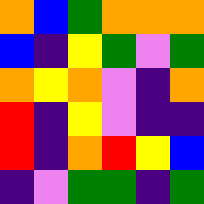[["orange", "blue", "green", "orange", "orange", "orange"], ["blue", "indigo", "yellow", "green", "violet", "green"], ["orange", "yellow", "orange", "violet", "indigo", "orange"], ["red", "indigo", "yellow", "violet", "indigo", "indigo"], ["red", "indigo", "orange", "red", "yellow", "blue"], ["indigo", "violet", "green", "green", "indigo", "green"]]